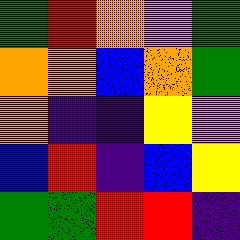[["green", "red", "orange", "violet", "green"], ["orange", "orange", "blue", "orange", "green"], ["orange", "indigo", "indigo", "yellow", "violet"], ["blue", "red", "indigo", "blue", "yellow"], ["green", "green", "red", "red", "indigo"]]